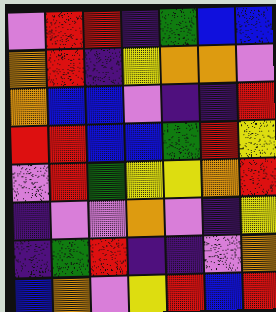[["violet", "red", "red", "indigo", "green", "blue", "blue"], ["orange", "red", "indigo", "yellow", "orange", "orange", "violet"], ["orange", "blue", "blue", "violet", "indigo", "indigo", "red"], ["red", "red", "blue", "blue", "green", "red", "yellow"], ["violet", "red", "green", "yellow", "yellow", "orange", "red"], ["indigo", "violet", "violet", "orange", "violet", "indigo", "yellow"], ["indigo", "green", "red", "indigo", "indigo", "violet", "orange"], ["blue", "orange", "violet", "yellow", "red", "blue", "red"]]